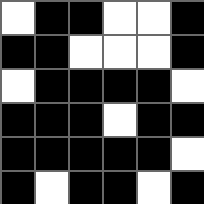[["white", "black", "black", "white", "white", "black"], ["black", "black", "white", "white", "white", "black"], ["white", "black", "black", "black", "black", "white"], ["black", "black", "black", "white", "black", "black"], ["black", "black", "black", "black", "black", "white"], ["black", "white", "black", "black", "white", "black"]]